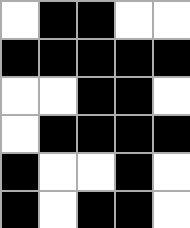[["white", "black", "black", "white", "white"], ["black", "black", "black", "black", "black"], ["white", "white", "black", "black", "white"], ["white", "black", "black", "black", "black"], ["black", "white", "white", "black", "white"], ["black", "white", "black", "black", "white"]]